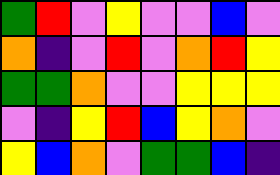[["green", "red", "violet", "yellow", "violet", "violet", "blue", "violet"], ["orange", "indigo", "violet", "red", "violet", "orange", "red", "yellow"], ["green", "green", "orange", "violet", "violet", "yellow", "yellow", "yellow"], ["violet", "indigo", "yellow", "red", "blue", "yellow", "orange", "violet"], ["yellow", "blue", "orange", "violet", "green", "green", "blue", "indigo"]]